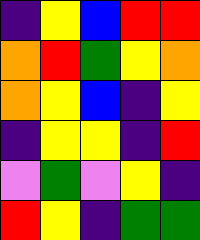[["indigo", "yellow", "blue", "red", "red"], ["orange", "red", "green", "yellow", "orange"], ["orange", "yellow", "blue", "indigo", "yellow"], ["indigo", "yellow", "yellow", "indigo", "red"], ["violet", "green", "violet", "yellow", "indigo"], ["red", "yellow", "indigo", "green", "green"]]